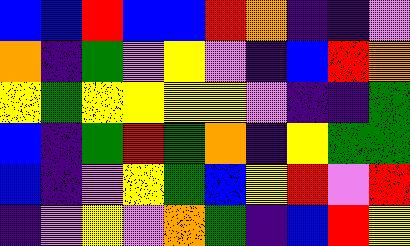[["blue", "blue", "red", "blue", "blue", "red", "orange", "indigo", "indigo", "violet"], ["orange", "indigo", "green", "violet", "yellow", "violet", "indigo", "blue", "red", "orange"], ["yellow", "green", "yellow", "yellow", "yellow", "yellow", "violet", "indigo", "indigo", "green"], ["blue", "indigo", "green", "red", "green", "orange", "indigo", "yellow", "green", "green"], ["blue", "indigo", "violet", "yellow", "green", "blue", "yellow", "red", "violet", "red"], ["indigo", "violet", "yellow", "violet", "orange", "green", "indigo", "blue", "red", "yellow"]]